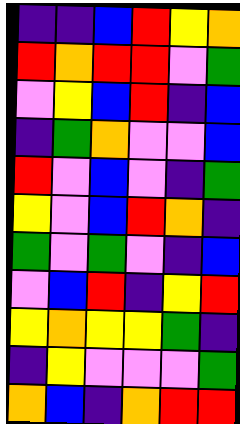[["indigo", "indigo", "blue", "red", "yellow", "orange"], ["red", "orange", "red", "red", "violet", "green"], ["violet", "yellow", "blue", "red", "indigo", "blue"], ["indigo", "green", "orange", "violet", "violet", "blue"], ["red", "violet", "blue", "violet", "indigo", "green"], ["yellow", "violet", "blue", "red", "orange", "indigo"], ["green", "violet", "green", "violet", "indigo", "blue"], ["violet", "blue", "red", "indigo", "yellow", "red"], ["yellow", "orange", "yellow", "yellow", "green", "indigo"], ["indigo", "yellow", "violet", "violet", "violet", "green"], ["orange", "blue", "indigo", "orange", "red", "red"]]